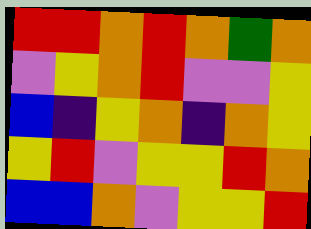[["red", "red", "orange", "red", "orange", "green", "orange"], ["violet", "yellow", "orange", "red", "violet", "violet", "yellow"], ["blue", "indigo", "yellow", "orange", "indigo", "orange", "yellow"], ["yellow", "red", "violet", "yellow", "yellow", "red", "orange"], ["blue", "blue", "orange", "violet", "yellow", "yellow", "red"]]